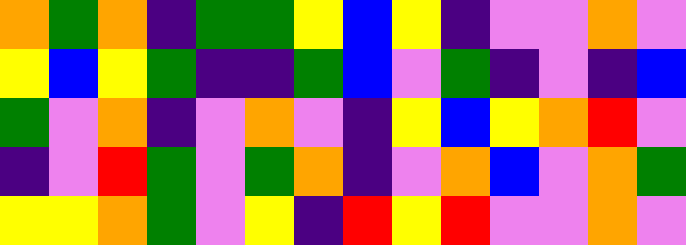[["orange", "green", "orange", "indigo", "green", "green", "yellow", "blue", "yellow", "indigo", "violet", "violet", "orange", "violet"], ["yellow", "blue", "yellow", "green", "indigo", "indigo", "green", "blue", "violet", "green", "indigo", "violet", "indigo", "blue"], ["green", "violet", "orange", "indigo", "violet", "orange", "violet", "indigo", "yellow", "blue", "yellow", "orange", "red", "violet"], ["indigo", "violet", "red", "green", "violet", "green", "orange", "indigo", "violet", "orange", "blue", "violet", "orange", "green"], ["yellow", "yellow", "orange", "green", "violet", "yellow", "indigo", "red", "yellow", "red", "violet", "violet", "orange", "violet"]]